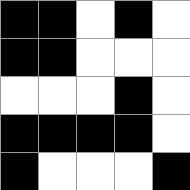[["black", "black", "white", "black", "white"], ["black", "black", "white", "white", "white"], ["white", "white", "white", "black", "white"], ["black", "black", "black", "black", "white"], ["black", "white", "white", "white", "black"]]